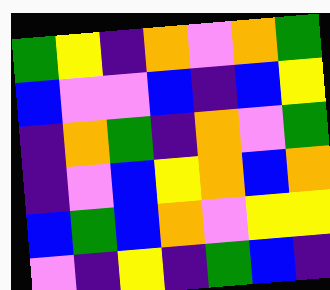[["green", "yellow", "indigo", "orange", "violet", "orange", "green"], ["blue", "violet", "violet", "blue", "indigo", "blue", "yellow"], ["indigo", "orange", "green", "indigo", "orange", "violet", "green"], ["indigo", "violet", "blue", "yellow", "orange", "blue", "orange"], ["blue", "green", "blue", "orange", "violet", "yellow", "yellow"], ["violet", "indigo", "yellow", "indigo", "green", "blue", "indigo"]]